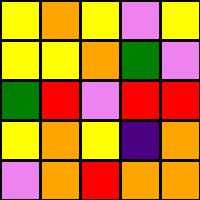[["yellow", "orange", "yellow", "violet", "yellow"], ["yellow", "yellow", "orange", "green", "violet"], ["green", "red", "violet", "red", "red"], ["yellow", "orange", "yellow", "indigo", "orange"], ["violet", "orange", "red", "orange", "orange"]]